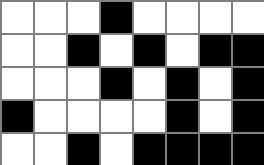[["white", "white", "white", "black", "white", "white", "white", "white"], ["white", "white", "black", "white", "black", "white", "black", "black"], ["white", "white", "white", "black", "white", "black", "white", "black"], ["black", "white", "white", "white", "white", "black", "white", "black"], ["white", "white", "black", "white", "black", "black", "black", "black"]]